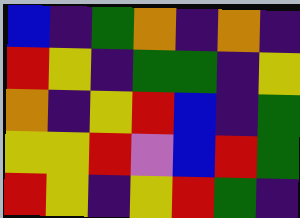[["blue", "indigo", "green", "orange", "indigo", "orange", "indigo"], ["red", "yellow", "indigo", "green", "green", "indigo", "yellow"], ["orange", "indigo", "yellow", "red", "blue", "indigo", "green"], ["yellow", "yellow", "red", "violet", "blue", "red", "green"], ["red", "yellow", "indigo", "yellow", "red", "green", "indigo"]]